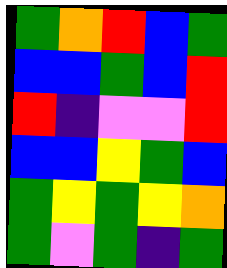[["green", "orange", "red", "blue", "green"], ["blue", "blue", "green", "blue", "red"], ["red", "indigo", "violet", "violet", "red"], ["blue", "blue", "yellow", "green", "blue"], ["green", "yellow", "green", "yellow", "orange"], ["green", "violet", "green", "indigo", "green"]]